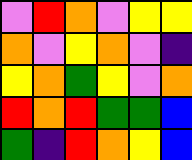[["violet", "red", "orange", "violet", "yellow", "yellow"], ["orange", "violet", "yellow", "orange", "violet", "indigo"], ["yellow", "orange", "green", "yellow", "violet", "orange"], ["red", "orange", "red", "green", "green", "blue"], ["green", "indigo", "red", "orange", "yellow", "blue"]]